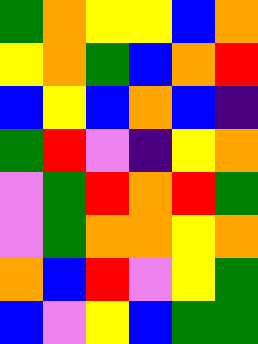[["green", "orange", "yellow", "yellow", "blue", "orange"], ["yellow", "orange", "green", "blue", "orange", "red"], ["blue", "yellow", "blue", "orange", "blue", "indigo"], ["green", "red", "violet", "indigo", "yellow", "orange"], ["violet", "green", "red", "orange", "red", "green"], ["violet", "green", "orange", "orange", "yellow", "orange"], ["orange", "blue", "red", "violet", "yellow", "green"], ["blue", "violet", "yellow", "blue", "green", "green"]]